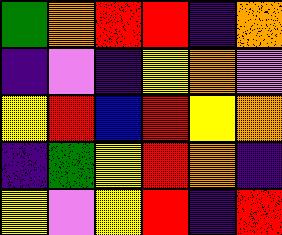[["green", "orange", "red", "red", "indigo", "orange"], ["indigo", "violet", "indigo", "yellow", "orange", "violet"], ["yellow", "red", "blue", "red", "yellow", "orange"], ["indigo", "green", "yellow", "red", "orange", "indigo"], ["yellow", "violet", "yellow", "red", "indigo", "red"]]